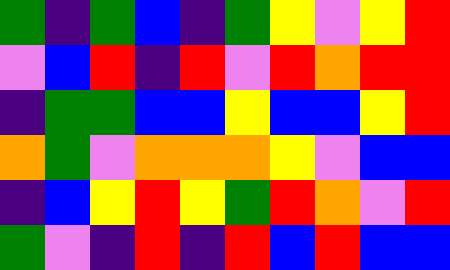[["green", "indigo", "green", "blue", "indigo", "green", "yellow", "violet", "yellow", "red"], ["violet", "blue", "red", "indigo", "red", "violet", "red", "orange", "red", "red"], ["indigo", "green", "green", "blue", "blue", "yellow", "blue", "blue", "yellow", "red"], ["orange", "green", "violet", "orange", "orange", "orange", "yellow", "violet", "blue", "blue"], ["indigo", "blue", "yellow", "red", "yellow", "green", "red", "orange", "violet", "red"], ["green", "violet", "indigo", "red", "indigo", "red", "blue", "red", "blue", "blue"]]